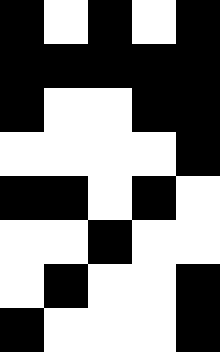[["black", "white", "black", "white", "black"], ["black", "black", "black", "black", "black"], ["black", "white", "white", "black", "black"], ["white", "white", "white", "white", "black"], ["black", "black", "white", "black", "white"], ["white", "white", "black", "white", "white"], ["white", "black", "white", "white", "black"], ["black", "white", "white", "white", "black"]]